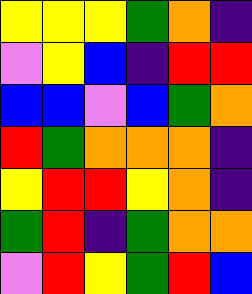[["yellow", "yellow", "yellow", "green", "orange", "indigo"], ["violet", "yellow", "blue", "indigo", "red", "red"], ["blue", "blue", "violet", "blue", "green", "orange"], ["red", "green", "orange", "orange", "orange", "indigo"], ["yellow", "red", "red", "yellow", "orange", "indigo"], ["green", "red", "indigo", "green", "orange", "orange"], ["violet", "red", "yellow", "green", "red", "blue"]]